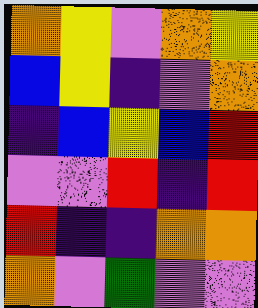[["orange", "yellow", "violet", "orange", "yellow"], ["blue", "yellow", "indigo", "violet", "orange"], ["indigo", "blue", "yellow", "blue", "red"], ["violet", "violet", "red", "indigo", "red"], ["red", "indigo", "indigo", "orange", "orange"], ["orange", "violet", "green", "violet", "violet"]]